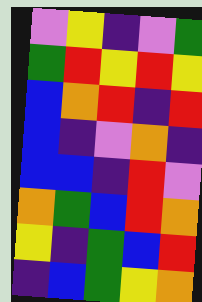[["violet", "yellow", "indigo", "violet", "green"], ["green", "red", "yellow", "red", "yellow"], ["blue", "orange", "red", "indigo", "red"], ["blue", "indigo", "violet", "orange", "indigo"], ["blue", "blue", "indigo", "red", "violet"], ["orange", "green", "blue", "red", "orange"], ["yellow", "indigo", "green", "blue", "red"], ["indigo", "blue", "green", "yellow", "orange"]]